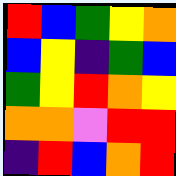[["red", "blue", "green", "yellow", "orange"], ["blue", "yellow", "indigo", "green", "blue"], ["green", "yellow", "red", "orange", "yellow"], ["orange", "orange", "violet", "red", "red"], ["indigo", "red", "blue", "orange", "red"]]